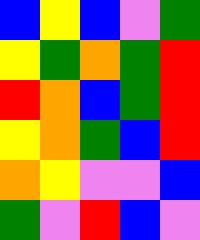[["blue", "yellow", "blue", "violet", "green"], ["yellow", "green", "orange", "green", "red"], ["red", "orange", "blue", "green", "red"], ["yellow", "orange", "green", "blue", "red"], ["orange", "yellow", "violet", "violet", "blue"], ["green", "violet", "red", "blue", "violet"]]